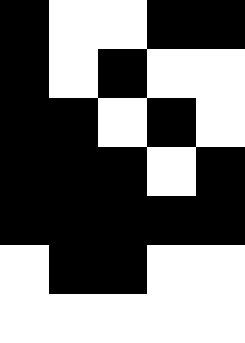[["black", "white", "white", "black", "black"], ["black", "white", "black", "white", "white"], ["black", "black", "white", "black", "white"], ["black", "black", "black", "white", "black"], ["black", "black", "black", "black", "black"], ["white", "black", "black", "white", "white"], ["white", "white", "white", "white", "white"]]